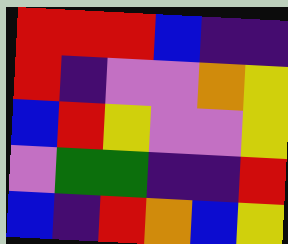[["red", "red", "red", "blue", "indigo", "indigo"], ["red", "indigo", "violet", "violet", "orange", "yellow"], ["blue", "red", "yellow", "violet", "violet", "yellow"], ["violet", "green", "green", "indigo", "indigo", "red"], ["blue", "indigo", "red", "orange", "blue", "yellow"]]